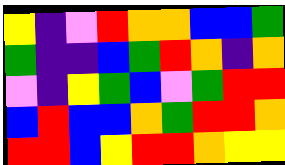[["yellow", "indigo", "violet", "red", "orange", "orange", "blue", "blue", "green"], ["green", "indigo", "indigo", "blue", "green", "red", "orange", "indigo", "orange"], ["violet", "indigo", "yellow", "green", "blue", "violet", "green", "red", "red"], ["blue", "red", "blue", "blue", "orange", "green", "red", "red", "orange"], ["red", "red", "blue", "yellow", "red", "red", "orange", "yellow", "yellow"]]